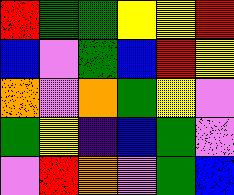[["red", "green", "green", "yellow", "yellow", "red"], ["blue", "violet", "green", "blue", "red", "yellow"], ["orange", "violet", "orange", "green", "yellow", "violet"], ["green", "yellow", "indigo", "blue", "green", "violet"], ["violet", "red", "orange", "violet", "green", "blue"]]